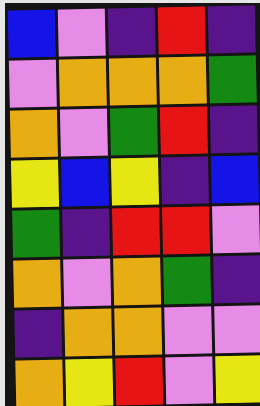[["blue", "violet", "indigo", "red", "indigo"], ["violet", "orange", "orange", "orange", "green"], ["orange", "violet", "green", "red", "indigo"], ["yellow", "blue", "yellow", "indigo", "blue"], ["green", "indigo", "red", "red", "violet"], ["orange", "violet", "orange", "green", "indigo"], ["indigo", "orange", "orange", "violet", "violet"], ["orange", "yellow", "red", "violet", "yellow"]]